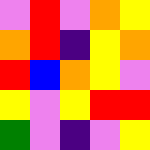[["violet", "red", "violet", "orange", "yellow"], ["orange", "red", "indigo", "yellow", "orange"], ["red", "blue", "orange", "yellow", "violet"], ["yellow", "violet", "yellow", "red", "red"], ["green", "violet", "indigo", "violet", "yellow"]]